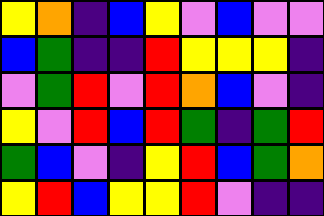[["yellow", "orange", "indigo", "blue", "yellow", "violet", "blue", "violet", "violet"], ["blue", "green", "indigo", "indigo", "red", "yellow", "yellow", "yellow", "indigo"], ["violet", "green", "red", "violet", "red", "orange", "blue", "violet", "indigo"], ["yellow", "violet", "red", "blue", "red", "green", "indigo", "green", "red"], ["green", "blue", "violet", "indigo", "yellow", "red", "blue", "green", "orange"], ["yellow", "red", "blue", "yellow", "yellow", "red", "violet", "indigo", "indigo"]]